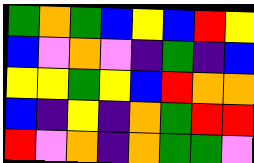[["green", "orange", "green", "blue", "yellow", "blue", "red", "yellow"], ["blue", "violet", "orange", "violet", "indigo", "green", "indigo", "blue"], ["yellow", "yellow", "green", "yellow", "blue", "red", "orange", "orange"], ["blue", "indigo", "yellow", "indigo", "orange", "green", "red", "red"], ["red", "violet", "orange", "indigo", "orange", "green", "green", "violet"]]